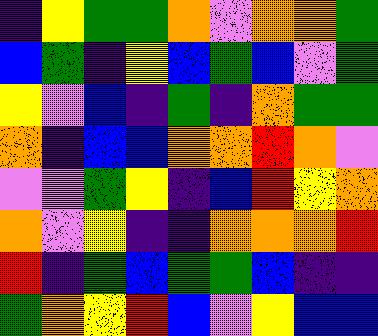[["indigo", "yellow", "green", "green", "orange", "violet", "orange", "orange", "green"], ["blue", "green", "indigo", "yellow", "blue", "green", "blue", "violet", "green"], ["yellow", "violet", "blue", "indigo", "green", "indigo", "orange", "green", "green"], ["orange", "indigo", "blue", "blue", "orange", "orange", "red", "orange", "violet"], ["violet", "violet", "green", "yellow", "indigo", "blue", "red", "yellow", "orange"], ["orange", "violet", "yellow", "indigo", "indigo", "orange", "orange", "orange", "red"], ["red", "indigo", "green", "blue", "green", "green", "blue", "indigo", "indigo"], ["green", "orange", "yellow", "red", "blue", "violet", "yellow", "blue", "blue"]]